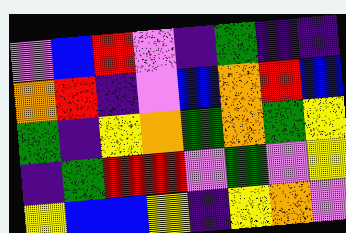[["violet", "blue", "red", "violet", "indigo", "green", "indigo", "indigo"], ["orange", "red", "indigo", "violet", "blue", "orange", "red", "blue"], ["green", "indigo", "yellow", "orange", "green", "orange", "green", "yellow"], ["indigo", "green", "red", "red", "violet", "green", "violet", "yellow"], ["yellow", "blue", "blue", "yellow", "indigo", "yellow", "orange", "violet"]]